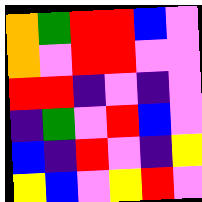[["orange", "green", "red", "red", "blue", "violet"], ["orange", "violet", "red", "red", "violet", "violet"], ["red", "red", "indigo", "violet", "indigo", "violet"], ["indigo", "green", "violet", "red", "blue", "violet"], ["blue", "indigo", "red", "violet", "indigo", "yellow"], ["yellow", "blue", "violet", "yellow", "red", "violet"]]